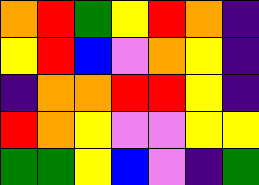[["orange", "red", "green", "yellow", "red", "orange", "indigo"], ["yellow", "red", "blue", "violet", "orange", "yellow", "indigo"], ["indigo", "orange", "orange", "red", "red", "yellow", "indigo"], ["red", "orange", "yellow", "violet", "violet", "yellow", "yellow"], ["green", "green", "yellow", "blue", "violet", "indigo", "green"]]